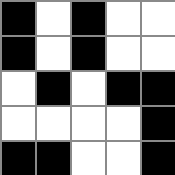[["black", "white", "black", "white", "white"], ["black", "white", "black", "white", "white"], ["white", "black", "white", "black", "black"], ["white", "white", "white", "white", "black"], ["black", "black", "white", "white", "black"]]